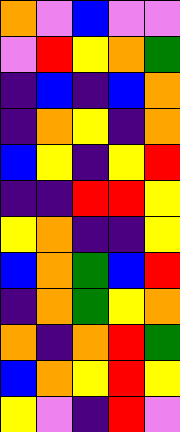[["orange", "violet", "blue", "violet", "violet"], ["violet", "red", "yellow", "orange", "green"], ["indigo", "blue", "indigo", "blue", "orange"], ["indigo", "orange", "yellow", "indigo", "orange"], ["blue", "yellow", "indigo", "yellow", "red"], ["indigo", "indigo", "red", "red", "yellow"], ["yellow", "orange", "indigo", "indigo", "yellow"], ["blue", "orange", "green", "blue", "red"], ["indigo", "orange", "green", "yellow", "orange"], ["orange", "indigo", "orange", "red", "green"], ["blue", "orange", "yellow", "red", "yellow"], ["yellow", "violet", "indigo", "red", "violet"]]